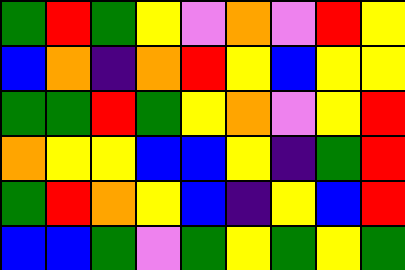[["green", "red", "green", "yellow", "violet", "orange", "violet", "red", "yellow"], ["blue", "orange", "indigo", "orange", "red", "yellow", "blue", "yellow", "yellow"], ["green", "green", "red", "green", "yellow", "orange", "violet", "yellow", "red"], ["orange", "yellow", "yellow", "blue", "blue", "yellow", "indigo", "green", "red"], ["green", "red", "orange", "yellow", "blue", "indigo", "yellow", "blue", "red"], ["blue", "blue", "green", "violet", "green", "yellow", "green", "yellow", "green"]]